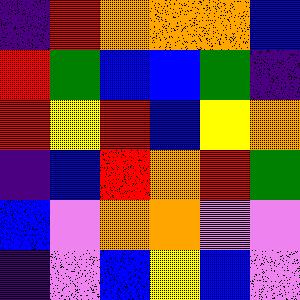[["indigo", "red", "orange", "orange", "orange", "blue"], ["red", "green", "blue", "blue", "green", "indigo"], ["red", "yellow", "red", "blue", "yellow", "orange"], ["indigo", "blue", "red", "orange", "red", "green"], ["blue", "violet", "orange", "orange", "violet", "violet"], ["indigo", "violet", "blue", "yellow", "blue", "violet"]]